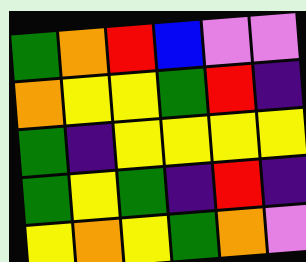[["green", "orange", "red", "blue", "violet", "violet"], ["orange", "yellow", "yellow", "green", "red", "indigo"], ["green", "indigo", "yellow", "yellow", "yellow", "yellow"], ["green", "yellow", "green", "indigo", "red", "indigo"], ["yellow", "orange", "yellow", "green", "orange", "violet"]]